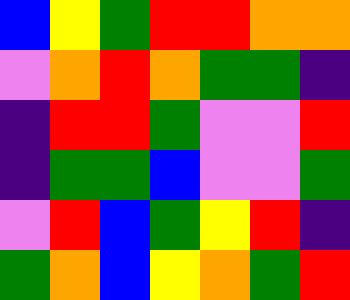[["blue", "yellow", "green", "red", "red", "orange", "orange"], ["violet", "orange", "red", "orange", "green", "green", "indigo"], ["indigo", "red", "red", "green", "violet", "violet", "red"], ["indigo", "green", "green", "blue", "violet", "violet", "green"], ["violet", "red", "blue", "green", "yellow", "red", "indigo"], ["green", "orange", "blue", "yellow", "orange", "green", "red"]]